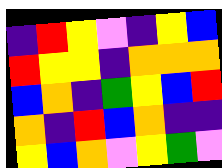[["indigo", "red", "yellow", "violet", "indigo", "yellow", "blue"], ["red", "yellow", "yellow", "indigo", "orange", "orange", "orange"], ["blue", "orange", "indigo", "green", "yellow", "blue", "red"], ["orange", "indigo", "red", "blue", "orange", "indigo", "indigo"], ["yellow", "blue", "orange", "violet", "yellow", "green", "violet"]]